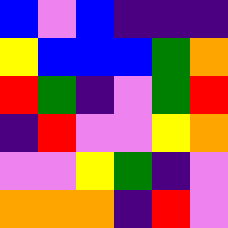[["blue", "violet", "blue", "indigo", "indigo", "indigo"], ["yellow", "blue", "blue", "blue", "green", "orange"], ["red", "green", "indigo", "violet", "green", "red"], ["indigo", "red", "violet", "violet", "yellow", "orange"], ["violet", "violet", "yellow", "green", "indigo", "violet"], ["orange", "orange", "orange", "indigo", "red", "violet"]]